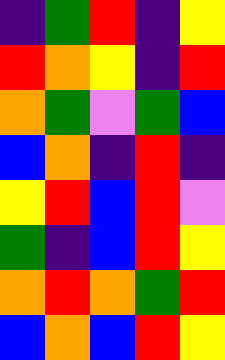[["indigo", "green", "red", "indigo", "yellow"], ["red", "orange", "yellow", "indigo", "red"], ["orange", "green", "violet", "green", "blue"], ["blue", "orange", "indigo", "red", "indigo"], ["yellow", "red", "blue", "red", "violet"], ["green", "indigo", "blue", "red", "yellow"], ["orange", "red", "orange", "green", "red"], ["blue", "orange", "blue", "red", "yellow"]]